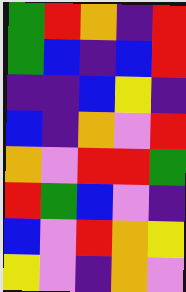[["green", "red", "orange", "indigo", "red"], ["green", "blue", "indigo", "blue", "red"], ["indigo", "indigo", "blue", "yellow", "indigo"], ["blue", "indigo", "orange", "violet", "red"], ["orange", "violet", "red", "red", "green"], ["red", "green", "blue", "violet", "indigo"], ["blue", "violet", "red", "orange", "yellow"], ["yellow", "violet", "indigo", "orange", "violet"]]